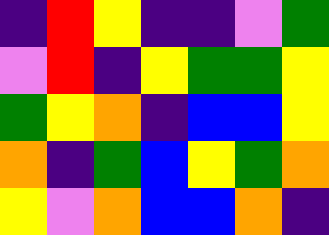[["indigo", "red", "yellow", "indigo", "indigo", "violet", "green"], ["violet", "red", "indigo", "yellow", "green", "green", "yellow"], ["green", "yellow", "orange", "indigo", "blue", "blue", "yellow"], ["orange", "indigo", "green", "blue", "yellow", "green", "orange"], ["yellow", "violet", "orange", "blue", "blue", "orange", "indigo"]]